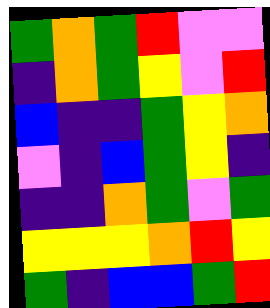[["green", "orange", "green", "red", "violet", "violet"], ["indigo", "orange", "green", "yellow", "violet", "red"], ["blue", "indigo", "indigo", "green", "yellow", "orange"], ["violet", "indigo", "blue", "green", "yellow", "indigo"], ["indigo", "indigo", "orange", "green", "violet", "green"], ["yellow", "yellow", "yellow", "orange", "red", "yellow"], ["green", "indigo", "blue", "blue", "green", "red"]]